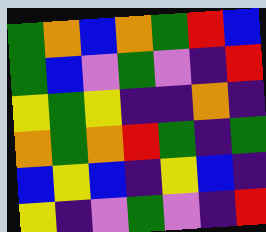[["green", "orange", "blue", "orange", "green", "red", "blue"], ["green", "blue", "violet", "green", "violet", "indigo", "red"], ["yellow", "green", "yellow", "indigo", "indigo", "orange", "indigo"], ["orange", "green", "orange", "red", "green", "indigo", "green"], ["blue", "yellow", "blue", "indigo", "yellow", "blue", "indigo"], ["yellow", "indigo", "violet", "green", "violet", "indigo", "red"]]